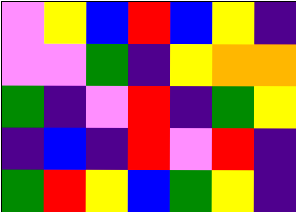[["violet", "yellow", "blue", "red", "blue", "yellow", "indigo"], ["violet", "violet", "green", "indigo", "yellow", "orange", "orange"], ["green", "indigo", "violet", "red", "indigo", "green", "yellow"], ["indigo", "blue", "indigo", "red", "violet", "red", "indigo"], ["green", "red", "yellow", "blue", "green", "yellow", "indigo"]]